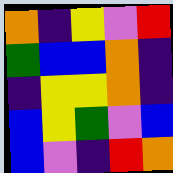[["orange", "indigo", "yellow", "violet", "red"], ["green", "blue", "blue", "orange", "indigo"], ["indigo", "yellow", "yellow", "orange", "indigo"], ["blue", "yellow", "green", "violet", "blue"], ["blue", "violet", "indigo", "red", "orange"]]